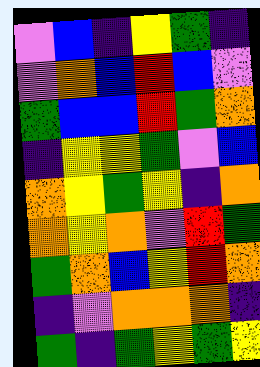[["violet", "blue", "indigo", "yellow", "green", "indigo"], ["violet", "orange", "blue", "red", "blue", "violet"], ["green", "blue", "blue", "red", "green", "orange"], ["indigo", "yellow", "yellow", "green", "violet", "blue"], ["orange", "yellow", "green", "yellow", "indigo", "orange"], ["orange", "yellow", "orange", "violet", "red", "green"], ["green", "orange", "blue", "yellow", "red", "orange"], ["indigo", "violet", "orange", "orange", "orange", "indigo"], ["green", "indigo", "green", "yellow", "green", "yellow"]]